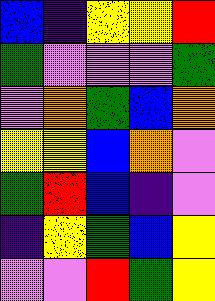[["blue", "indigo", "yellow", "yellow", "red"], ["green", "violet", "violet", "violet", "green"], ["violet", "orange", "green", "blue", "orange"], ["yellow", "yellow", "blue", "orange", "violet"], ["green", "red", "blue", "indigo", "violet"], ["indigo", "yellow", "green", "blue", "yellow"], ["violet", "violet", "red", "green", "yellow"]]